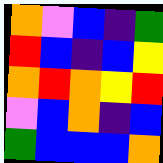[["orange", "violet", "blue", "indigo", "green"], ["red", "blue", "indigo", "blue", "yellow"], ["orange", "red", "orange", "yellow", "red"], ["violet", "blue", "orange", "indigo", "blue"], ["green", "blue", "blue", "blue", "orange"]]